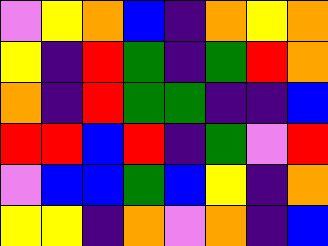[["violet", "yellow", "orange", "blue", "indigo", "orange", "yellow", "orange"], ["yellow", "indigo", "red", "green", "indigo", "green", "red", "orange"], ["orange", "indigo", "red", "green", "green", "indigo", "indigo", "blue"], ["red", "red", "blue", "red", "indigo", "green", "violet", "red"], ["violet", "blue", "blue", "green", "blue", "yellow", "indigo", "orange"], ["yellow", "yellow", "indigo", "orange", "violet", "orange", "indigo", "blue"]]